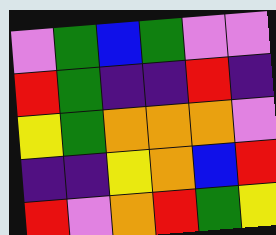[["violet", "green", "blue", "green", "violet", "violet"], ["red", "green", "indigo", "indigo", "red", "indigo"], ["yellow", "green", "orange", "orange", "orange", "violet"], ["indigo", "indigo", "yellow", "orange", "blue", "red"], ["red", "violet", "orange", "red", "green", "yellow"]]